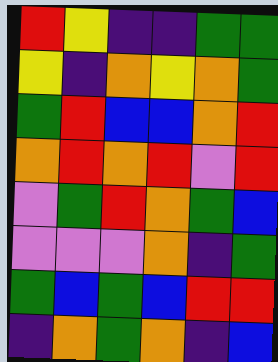[["red", "yellow", "indigo", "indigo", "green", "green"], ["yellow", "indigo", "orange", "yellow", "orange", "green"], ["green", "red", "blue", "blue", "orange", "red"], ["orange", "red", "orange", "red", "violet", "red"], ["violet", "green", "red", "orange", "green", "blue"], ["violet", "violet", "violet", "orange", "indigo", "green"], ["green", "blue", "green", "blue", "red", "red"], ["indigo", "orange", "green", "orange", "indigo", "blue"]]